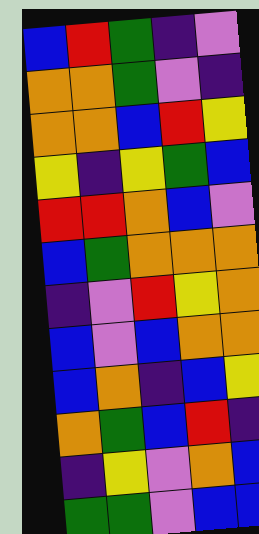[["blue", "red", "green", "indigo", "violet"], ["orange", "orange", "green", "violet", "indigo"], ["orange", "orange", "blue", "red", "yellow"], ["yellow", "indigo", "yellow", "green", "blue"], ["red", "red", "orange", "blue", "violet"], ["blue", "green", "orange", "orange", "orange"], ["indigo", "violet", "red", "yellow", "orange"], ["blue", "violet", "blue", "orange", "orange"], ["blue", "orange", "indigo", "blue", "yellow"], ["orange", "green", "blue", "red", "indigo"], ["indigo", "yellow", "violet", "orange", "blue"], ["green", "green", "violet", "blue", "blue"]]